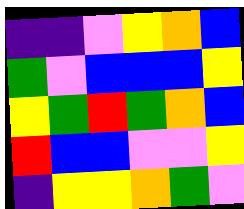[["indigo", "indigo", "violet", "yellow", "orange", "blue"], ["green", "violet", "blue", "blue", "blue", "yellow"], ["yellow", "green", "red", "green", "orange", "blue"], ["red", "blue", "blue", "violet", "violet", "yellow"], ["indigo", "yellow", "yellow", "orange", "green", "violet"]]